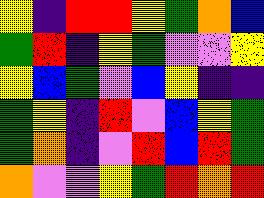[["yellow", "indigo", "red", "red", "yellow", "green", "orange", "blue"], ["green", "red", "indigo", "yellow", "green", "violet", "violet", "yellow"], ["yellow", "blue", "green", "violet", "blue", "yellow", "indigo", "indigo"], ["green", "yellow", "indigo", "red", "violet", "blue", "yellow", "green"], ["green", "orange", "indigo", "violet", "red", "blue", "red", "green"], ["orange", "violet", "violet", "yellow", "green", "red", "orange", "red"]]